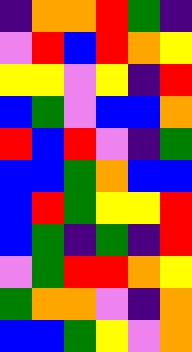[["indigo", "orange", "orange", "red", "green", "indigo"], ["violet", "red", "blue", "red", "orange", "yellow"], ["yellow", "yellow", "violet", "yellow", "indigo", "red"], ["blue", "green", "violet", "blue", "blue", "orange"], ["red", "blue", "red", "violet", "indigo", "green"], ["blue", "blue", "green", "orange", "blue", "blue"], ["blue", "red", "green", "yellow", "yellow", "red"], ["blue", "green", "indigo", "green", "indigo", "red"], ["violet", "green", "red", "red", "orange", "yellow"], ["green", "orange", "orange", "violet", "indigo", "orange"], ["blue", "blue", "green", "yellow", "violet", "orange"]]